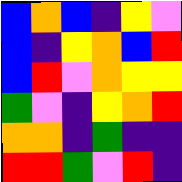[["blue", "orange", "blue", "indigo", "yellow", "violet"], ["blue", "indigo", "yellow", "orange", "blue", "red"], ["blue", "red", "violet", "orange", "yellow", "yellow"], ["green", "violet", "indigo", "yellow", "orange", "red"], ["orange", "orange", "indigo", "green", "indigo", "indigo"], ["red", "red", "green", "violet", "red", "indigo"]]